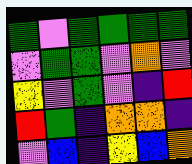[["green", "violet", "green", "green", "green", "green"], ["violet", "green", "green", "violet", "orange", "violet"], ["yellow", "violet", "green", "violet", "indigo", "red"], ["red", "green", "indigo", "orange", "orange", "indigo"], ["violet", "blue", "indigo", "yellow", "blue", "orange"]]